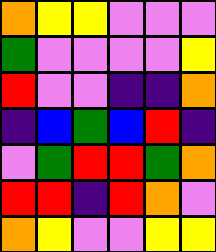[["orange", "yellow", "yellow", "violet", "violet", "violet"], ["green", "violet", "violet", "violet", "violet", "yellow"], ["red", "violet", "violet", "indigo", "indigo", "orange"], ["indigo", "blue", "green", "blue", "red", "indigo"], ["violet", "green", "red", "red", "green", "orange"], ["red", "red", "indigo", "red", "orange", "violet"], ["orange", "yellow", "violet", "violet", "yellow", "yellow"]]